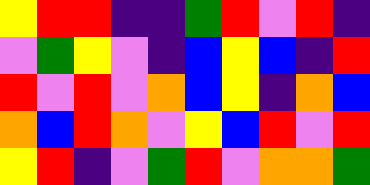[["yellow", "red", "red", "indigo", "indigo", "green", "red", "violet", "red", "indigo"], ["violet", "green", "yellow", "violet", "indigo", "blue", "yellow", "blue", "indigo", "red"], ["red", "violet", "red", "violet", "orange", "blue", "yellow", "indigo", "orange", "blue"], ["orange", "blue", "red", "orange", "violet", "yellow", "blue", "red", "violet", "red"], ["yellow", "red", "indigo", "violet", "green", "red", "violet", "orange", "orange", "green"]]